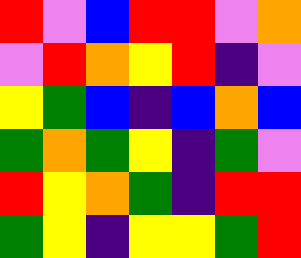[["red", "violet", "blue", "red", "red", "violet", "orange"], ["violet", "red", "orange", "yellow", "red", "indigo", "violet"], ["yellow", "green", "blue", "indigo", "blue", "orange", "blue"], ["green", "orange", "green", "yellow", "indigo", "green", "violet"], ["red", "yellow", "orange", "green", "indigo", "red", "red"], ["green", "yellow", "indigo", "yellow", "yellow", "green", "red"]]